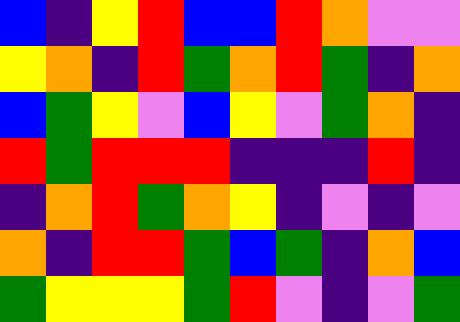[["blue", "indigo", "yellow", "red", "blue", "blue", "red", "orange", "violet", "violet"], ["yellow", "orange", "indigo", "red", "green", "orange", "red", "green", "indigo", "orange"], ["blue", "green", "yellow", "violet", "blue", "yellow", "violet", "green", "orange", "indigo"], ["red", "green", "red", "red", "red", "indigo", "indigo", "indigo", "red", "indigo"], ["indigo", "orange", "red", "green", "orange", "yellow", "indigo", "violet", "indigo", "violet"], ["orange", "indigo", "red", "red", "green", "blue", "green", "indigo", "orange", "blue"], ["green", "yellow", "yellow", "yellow", "green", "red", "violet", "indigo", "violet", "green"]]